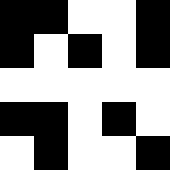[["black", "black", "white", "white", "black"], ["black", "white", "black", "white", "black"], ["white", "white", "white", "white", "white"], ["black", "black", "white", "black", "white"], ["white", "black", "white", "white", "black"]]